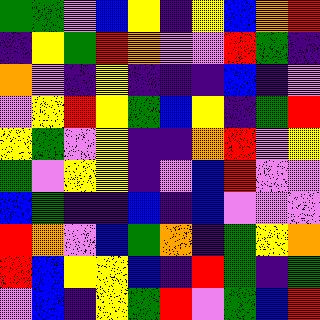[["green", "green", "violet", "blue", "yellow", "indigo", "yellow", "blue", "orange", "red"], ["indigo", "yellow", "green", "red", "orange", "violet", "violet", "red", "green", "indigo"], ["orange", "violet", "indigo", "yellow", "indigo", "indigo", "indigo", "blue", "indigo", "violet"], ["violet", "yellow", "red", "yellow", "green", "blue", "yellow", "indigo", "green", "red"], ["yellow", "green", "violet", "yellow", "indigo", "indigo", "orange", "red", "violet", "yellow"], ["green", "violet", "yellow", "yellow", "indigo", "violet", "blue", "red", "violet", "violet"], ["blue", "green", "indigo", "indigo", "blue", "indigo", "blue", "violet", "violet", "violet"], ["red", "orange", "violet", "blue", "green", "orange", "indigo", "green", "yellow", "orange"], ["red", "blue", "yellow", "yellow", "blue", "indigo", "red", "green", "indigo", "green"], ["violet", "blue", "indigo", "yellow", "green", "red", "violet", "green", "blue", "red"]]